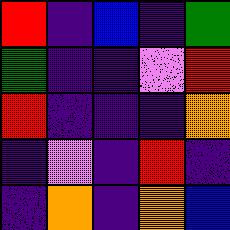[["red", "indigo", "blue", "indigo", "green"], ["green", "indigo", "indigo", "violet", "red"], ["red", "indigo", "indigo", "indigo", "orange"], ["indigo", "violet", "indigo", "red", "indigo"], ["indigo", "orange", "indigo", "orange", "blue"]]